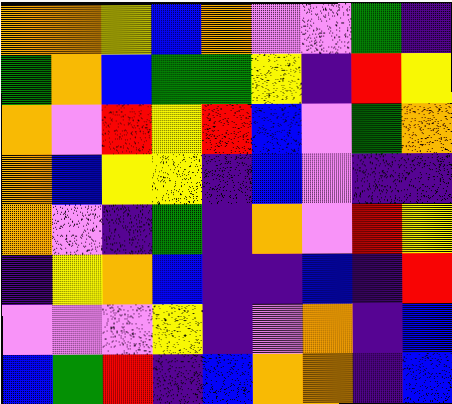[["orange", "orange", "yellow", "blue", "orange", "violet", "violet", "green", "indigo"], ["green", "orange", "blue", "green", "green", "yellow", "indigo", "red", "yellow"], ["orange", "violet", "red", "yellow", "red", "blue", "violet", "green", "orange"], ["orange", "blue", "yellow", "yellow", "indigo", "blue", "violet", "indigo", "indigo"], ["orange", "violet", "indigo", "green", "indigo", "orange", "violet", "red", "yellow"], ["indigo", "yellow", "orange", "blue", "indigo", "indigo", "blue", "indigo", "red"], ["violet", "violet", "violet", "yellow", "indigo", "violet", "orange", "indigo", "blue"], ["blue", "green", "red", "indigo", "blue", "orange", "orange", "indigo", "blue"]]